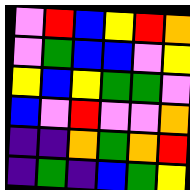[["violet", "red", "blue", "yellow", "red", "orange"], ["violet", "green", "blue", "blue", "violet", "yellow"], ["yellow", "blue", "yellow", "green", "green", "violet"], ["blue", "violet", "red", "violet", "violet", "orange"], ["indigo", "indigo", "orange", "green", "orange", "red"], ["indigo", "green", "indigo", "blue", "green", "yellow"]]